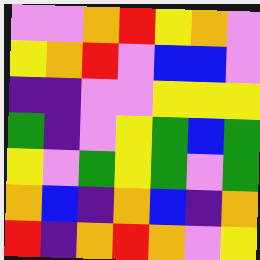[["violet", "violet", "orange", "red", "yellow", "orange", "violet"], ["yellow", "orange", "red", "violet", "blue", "blue", "violet"], ["indigo", "indigo", "violet", "violet", "yellow", "yellow", "yellow"], ["green", "indigo", "violet", "yellow", "green", "blue", "green"], ["yellow", "violet", "green", "yellow", "green", "violet", "green"], ["orange", "blue", "indigo", "orange", "blue", "indigo", "orange"], ["red", "indigo", "orange", "red", "orange", "violet", "yellow"]]